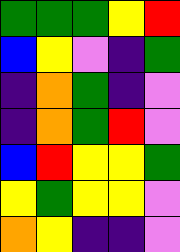[["green", "green", "green", "yellow", "red"], ["blue", "yellow", "violet", "indigo", "green"], ["indigo", "orange", "green", "indigo", "violet"], ["indigo", "orange", "green", "red", "violet"], ["blue", "red", "yellow", "yellow", "green"], ["yellow", "green", "yellow", "yellow", "violet"], ["orange", "yellow", "indigo", "indigo", "violet"]]